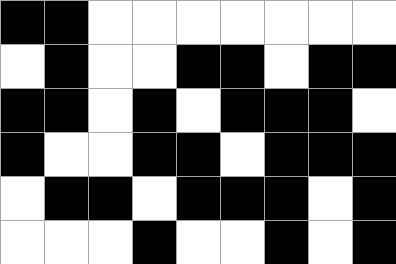[["black", "black", "white", "white", "white", "white", "white", "white", "white"], ["white", "black", "white", "white", "black", "black", "white", "black", "black"], ["black", "black", "white", "black", "white", "black", "black", "black", "white"], ["black", "white", "white", "black", "black", "white", "black", "black", "black"], ["white", "black", "black", "white", "black", "black", "black", "white", "black"], ["white", "white", "white", "black", "white", "white", "black", "white", "black"]]